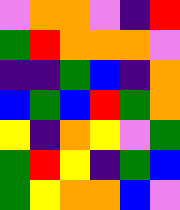[["violet", "orange", "orange", "violet", "indigo", "red"], ["green", "red", "orange", "orange", "orange", "violet"], ["indigo", "indigo", "green", "blue", "indigo", "orange"], ["blue", "green", "blue", "red", "green", "orange"], ["yellow", "indigo", "orange", "yellow", "violet", "green"], ["green", "red", "yellow", "indigo", "green", "blue"], ["green", "yellow", "orange", "orange", "blue", "violet"]]